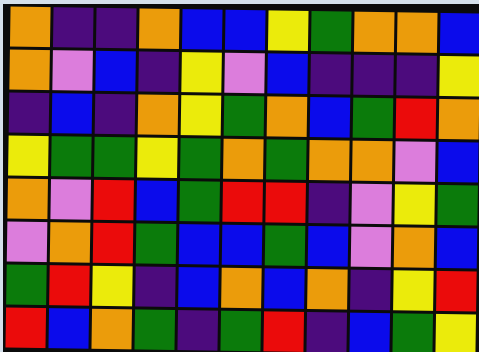[["orange", "indigo", "indigo", "orange", "blue", "blue", "yellow", "green", "orange", "orange", "blue"], ["orange", "violet", "blue", "indigo", "yellow", "violet", "blue", "indigo", "indigo", "indigo", "yellow"], ["indigo", "blue", "indigo", "orange", "yellow", "green", "orange", "blue", "green", "red", "orange"], ["yellow", "green", "green", "yellow", "green", "orange", "green", "orange", "orange", "violet", "blue"], ["orange", "violet", "red", "blue", "green", "red", "red", "indigo", "violet", "yellow", "green"], ["violet", "orange", "red", "green", "blue", "blue", "green", "blue", "violet", "orange", "blue"], ["green", "red", "yellow", "indigo", "blue", "orange", "blue", "orange", "indigo", "yellow", "red"], ["red", "blue", "orange", "green", "indigo", "green", "red", "indigo", "blue", "green", "yellow"]]